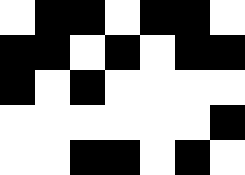[["white", "black", "black", "white", "black", "black", "white"], ["black", "black", "white", "black", "white", "black", "black"], ["black", "white", "black", "white", "white", "white", "white"], ["white", "white", "white", "white", "white", "white", "black"], ["white", "white", "black", "black", "white", "black", "white"]]